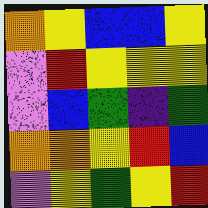[["orange", "yellow", "blue", "blue", "yellow"], ["violet", "red", "yellow", "yellow", "yellow"], ["violet", "blue", "green", "indigo", "green"], ["orange", "orange", "yellow", "red", "blue"], ["violet", "yellow", "green", "yellow", "red"]]